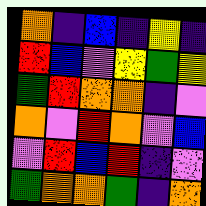[["orange", "indigo", "blue", "indigo", "yellow", "indigo"], ["red", "blue", "violet", "yellow", "green", "yellow"], ["green", "red", "orange", "orange", "indigo", "violet"], ["orange", "violet", "red", "orange", "violet", "blue"], ["violet", "red", "blue", "red", "indigo", "violet"], ["green", "orange", "orange", "green", "indigo", "orange"]]